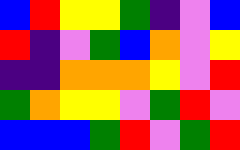[["blue", "red", "yellow", "yellow", "green", "indigo", "violet", "blue"], ["red", "indigo", "violet", "green", "blue", "orange", "violet", "yellow"], ["indigo", "indigo", "orange", "orange", "orange", "yellow", "violet", "red"], ["green", "orange", "yellow", "yellow", "violet", "green", "red", "violet"], ["blue", "blue", "blue", "green", "red", "violet", "green", "red"]]